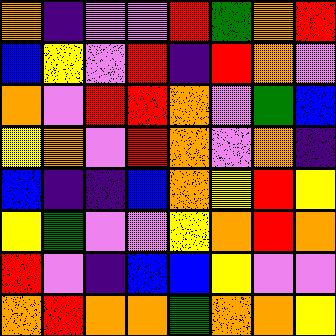[["orange", "indigo", "violet", "violet", "red", "green", "orange", "red"], ["blue", "yellow", "violet", "red", "indigo", "red", "orange", "violet"], ["orange", "violet", "red", "red", "orange", "violet", "green", "blue"], ["yellow", "orange", "violet", "red", "orange", "violet", "orange", "indigo"], ["blue", "indigo", "indigo", "blue", "orange", "yellow", "red", "yellow"], ["yellow", "green", "violet", "violet", "yellow", "orange", "red", "orange"], ["red", "violet", "indigo", "blue", "blue", "yellow", "violet", "violet"], ["orange", "red", "orange", "orange", "green", "orange", "orange", "yellow"]]